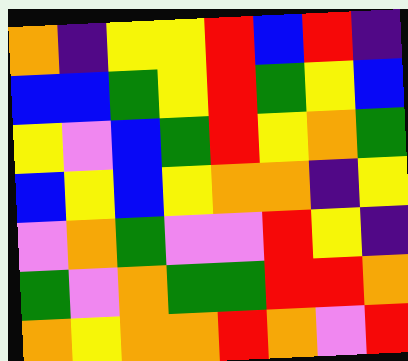[["orange", "indigo", "yellow", "yellow", "red", "blue", "red", "indigo"], ["blue", "blue", "green", "yellow", "red", "green", "yellow", "blue"], ["yellow", "violet", "blue", "green", "red", "yellow", "orange", "green"], ["blue", "yellow", "blue", "yellow", "orange", "orange", "indigo", "yellow"], ["violet", "orange", "green", "violet", "violet", "red", "yellow", "indigo"], ["green", "violet", "orange", "green", "green", "red", "red", "orange"], ["orange", "yellow", "orange", "orange", "red", "orange", "violet", "red"]]